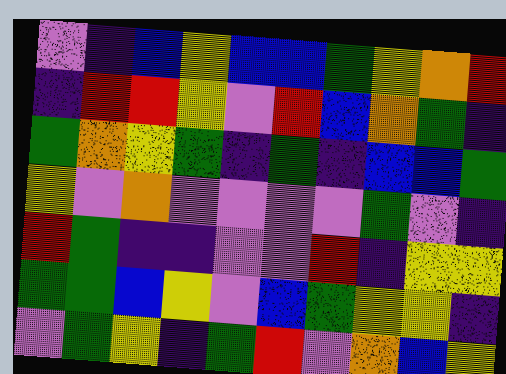[["violet", "indigo", "blue", "yellow", "blue", "blue", "green", "yellow", "orange", "red"], ["indigo", "red", "red", "yellow", "violet", "red", "blue", "orange", "green", "indigo"], ["green", "orange", "yellow", "green", "indigo", "green", "indigo", "blue", "blue", "green"], ["yellow", "violet", "orange", "violet", "violet", "violet", "violet", "green", "violet", "indigo"], ["red", "green", "indigo", "indigo", "violet", "violet", "red", "indigo", "yellow", "yellow"], ["green", "green", "blue", "yellow", "violet", "blue", "green", "yellow", "yellow", "indigo"], ["violet", "green", "yellow", "indigo", "green", "red", "violet", "orange", "blue", "yellow"]]